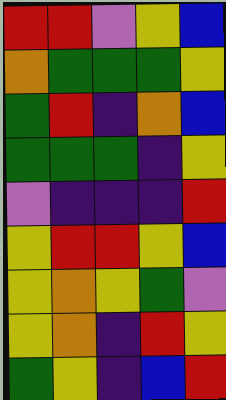[["red", "red", "violet", "yellow", "blue"], ["orange", "green", "green", "green", "yellow"], ["green", "red", "indigo", "orange", "blue"], ["green", "green", "green", "indigo", "yellow"], ["violet", "indigo", "indigo", "indigo", "red"], ["yellow", "red", "red", "yellow", "blue"], ["yellow", "orange", "yellow", "green", "violet"], ["yellow", "orange", "indigo", "red", "yellow"], ["green", "yellow", "indigo", "blue", "red"]]